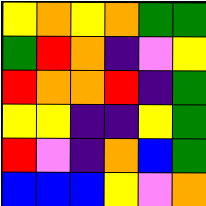[["yellow", "orange", "yellow", "orange", "green", "green"], ["green", "red", "orange", "indigo", "violet", "yellow"], ["red", "orange", "orange", "red", "indigo", "green"], ["yellow", "yellow", "indigo", "indigo", "yellow", "green"], ["red", "violet", "indigo", "orange", "blue", "green"], ["blue", "blue", "blue", "yellow", "violet", "orange"]]